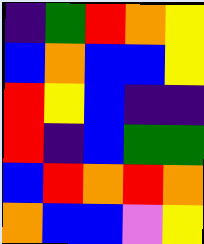[["indigo", "green", "red", "orange", "yellow"], ["blue", "orange", "blue", "blue", "yellow"], ["red", "yellow", "blue", "indigo", "indigo"], ["red", "indigo", "blue", "green", "green"], ["blue", "red", "orange", "red", "orange"], ["orange", "blue", "blue", "violet", "yellow"]]